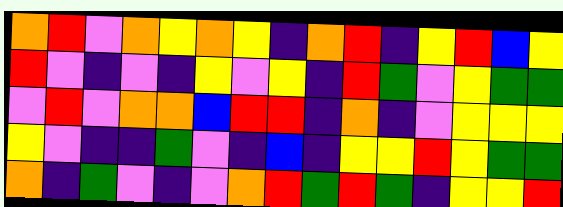[["orange", "red", "violet", "orange", "yellow", "orange", "yellow", "indigo", "orange", "red", "indigo", "yellow", "red", "blue", "yellow"], ["red", "violet", "indigo", "violet", "indigo", "yellow", "violet", "yellow", "indigo", "red", "green", "violet", "yellow", "green", "green"], ["violet", "red", "violet", "orange", "orange", "blue", "red", "red", "indigo", "orange", "indigo", "violet", "yellow", "yellow", "yellow"], ["yellow", "violet", "indigo", "indigo", "green", "violet", "indigo", "blue", "indigo", "yellow", "yellow", "red", "yellow", "green", "green"], ["orange", "indigo", "green", "violet", "indigo", "violet", "orange", "red", "green", "red", "green", "indigo", "yellow", "yellow", "red"]]